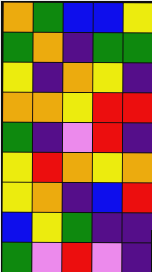[["orange", "green", "blue", "blue", "yellow"], ["green", "orange", "indigo", "green", "green"], ["yellow", "indigo", "orange", "yellow", "indigo"], ["orange", "orange", "yellow", "red", "red"], ["green", "indigo", "violet", "red", "indigo"], ["yellow", "red", "orange", "yellow", "orange"], ["yellow", "orange", "indigo", "blue", "red"], ["blue", "yellow", "green", "indigo", "indigo"], ["green", "violet", "red", "violet", "indigo"]]